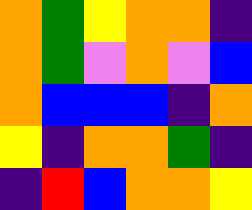[["orange", "green", "yellow", "orange", "orange", "indigo"], ["orange", "green", "violet", "orange", "violet", "blue"], ["orange", "blue", "blue", "blue", "indigo", "orange"], ["yellow", "indigo", "orange", "orange", "green", "indigo"], ["indigo", "red", "blue", "orange", "orange", "yellow"]]